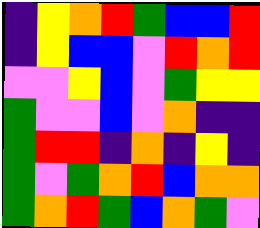[["indigo", "yellow", "orange", "red", "green", "blue", "blue", "red"], ["indigo", "yellow", "blue", "blue", "violet", "red", "orange", "red"], ["violet", "violet", "yellow", "blue", "violet", "green", "yellow", "yellow"], ["green", "violet", "violet", "blue", "violet", "orange", "indigo", "indigo"], ["green", "red", "red", "indigo", "orange", "indigo", "yellow", "indigo"], ["green", "violet", "green", "orange", "red", "blue", "orange", "orange"], ["green", "orange", "red", "green", "blue", "orange", "green", "violet"]]